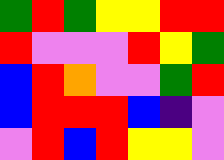[["green", "red", "green", "yellow", "yellow", "red", "red"], ["red", "violet", "violet", "violet", "red", "yellow", "green"], ["blue", "red", "orange", "violet", "violet", "green", "red"], ["blue", "red", "red", "red", "blue", "indigo", "violet"], ["violet", "red", "blue", "red", "yellow", "yellow", "violet"]]